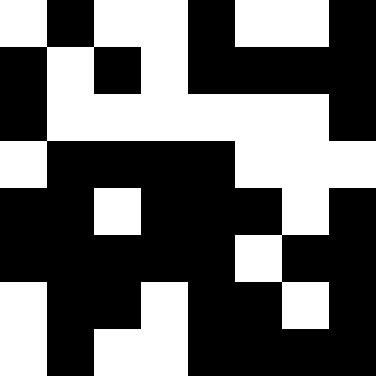[["white", "black", "white", "white", "black", "white", "white", "black"], ["black", "white", "black", "white", "black", "black", "black", "black"], ["black", "white", "white", "white", "white", "white", "white", "black"], ["white", "black", "black", "black", "black", "white", "white", "white"], ["black", "black", "white", "black", "black", "black", "white", "black"], ["black", "black", "black", "black", "black", "white", "black", "black"], ["white", "black", "black", "white", "black", "black", "white", "black"], ["white", "black", "white", "white", "black", "black", "black", "black"]]